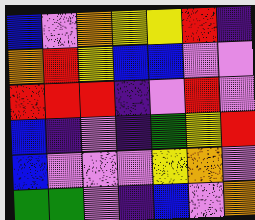[["blue", "violet", "orange", "yellow", "yellow", "red", "indigo"], ["orange", "red", "yellow", "blue", "blue", "violet", "violet"], ["red", "red", "red", "indigo", "violet", "red", "violet"], ["blue", "indigo", "violet", "indigo", "green", "yellow", "red"], ["blue", "violet", "violet", "violet", "yellow", "orange", "violet"], ["green", "green", "violet", "indigo", "blue", "violet", "orange"]]